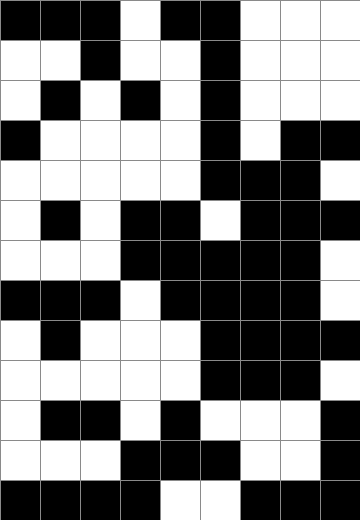[["black", "black", "black", "white", "black", "black", "white", "white", "white"], ["white", "white", "black", "white", "white", "black", "white", "white", "white"], ["white", "black", "white", "black", "white", "black", "white", "white", "white"], ["black", "white", "white", "white", "white", "black", "white", "black", "black"], ["white", "white", "white", "white", "white", "black", "black", "black", "white"], ["white", "black", "white", "black", "black", "white", "black", "black", "black"], ["white", "white", "white", "black", "black", "black", "black", "black", "white"], ["black", "black", "black", "white", "black", "black", "black", "black", "white"], ["white", "black", "white", "white", "white", "black", "black", "black", "black"], ["white", "white", "white", "white", "white", "black", "black", "black", "white"], ["white", "black", "black", "white", "black", "white", "white", "white", "black"], ["white", "white", "white", "black", "black", "black", "white", "white", "black"], ["black", "black", "black", "black", "white", "white", "black", "black", "black"]]